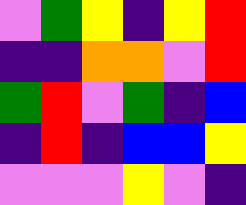[["violet", "green", "yellow", "indigo", "yellow", "red"], ["indigo", "indigo", "orange", "orange", "violet", "red"], ["green", "red", "violet", "green", "indigo", "blue"], ["indigo", "red", "indigo", "blue", "blue", "yellow"], ["violet", "violet", "violet", "yellow", "violet", "indigo"]]